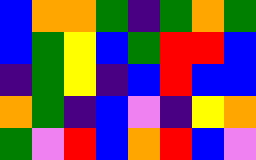[["blue", "orange", "orange", "green", "indigo", "green", "orange", "green"], ["blue", "green", "yellow", "blue", "green", "red", "red", "blue"], ["indigo", "green", "yellow", "indigo", "blue", "red", "blue", "blue"], ["orange", "green", "indigo", "blue", "violet", "indigo", "yellow", "orange"], ["green", "violet", "red", "blue", "orange", "red", "blue", "violet"]]